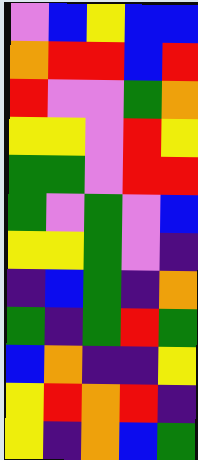[["violet", "blue", "yellow", "blue", "blue"], ["orange", "red", "red", "blue", "red"], ["red", "violet", "violet", "green", "orange"], ["yellow", "yellow", "violet", "red", "yellow"], ["green", "green", "violet", "red", "red"], ["green", "violet", "green", "violet", "blue"], ["yellow", "yellow", "green", "violet", "indigo"], ["indigo", "blue", "green", "indigo", "orange"], ["green", "indigo", "green", "red", "green"], ["blue", "orange", "indigo", "indigo", "yellow"], ["yellow", "red", "orange", "red", "indigo"], ["yellow", "indigo", "orange", "blue", "green"]]